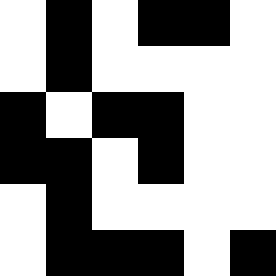[["white", "black", "white", "black", "black", "white"], ["white", "black", "white", "white", "white", "white"], ["black", "white", "black", "black", "white", "white"], ["black", "black", "white", "black", "white", "white"], ["white", "black", "white", "white", "white", "white"], ["white", "black", "black", "black", "white", "black"]]